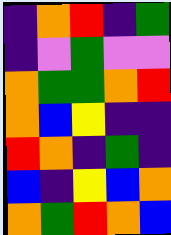[["indigo", "orange", "red", "indigo", "green"], ["indigo", "violet", "green", "violet", "violet"], ["orange", "green", "green", "orange", "red"], ["orange", "blue", "yellow", "indigo", "indigo"], ["red", "orange", "indigo", "green", "indigo"], ["blue", "indigo", "yellow", "blue", "orange"], ["orange", "green", "red", "orange", "blue"]]